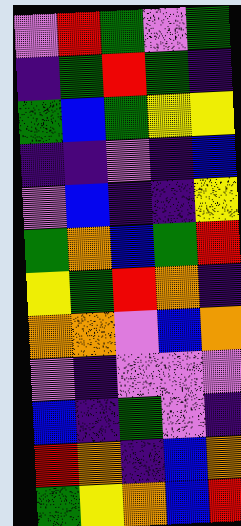[["violet", "red", "green", "violet", "green"], ["indigo", "green", "red", "green", "indigo"], ["green", "blue", "green", "yellow", "yellow"], ["indigo", "indigo", "violet", "indigo", "blue"], ["violet", "blue", "indigo", "indigo", "yellow"], ["green", "orange", "blue", "green", "red"], ["yellow", "green", "red", "orange", "indigo"], ["orange", "orange", "violet", "blue", "orange"], ["violet", "indigo", "violet", "violet", "violet"], ["blue", "indigo", "green", "violet", "indigo"], ["red", "orange", "indigo", "blue", "orange"], ["green", "yellow", "orange", "blue", "red"]]